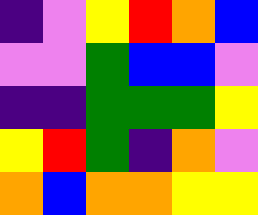[["indigo", "violet", "yellow", "red", "orange", "blue"], ["violet", "violet", "green", "blue", "blue", "violet"], ["indigo", "indigo", "green", "green", "green", "yellow"], ["yellow", "red", "green", "indigo", "orange", "violet"], ["orange", "blue", "orange", "orange", "yellow", "yellow"]]